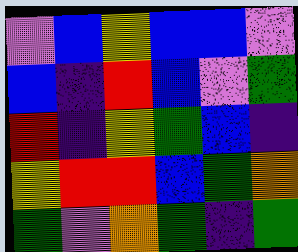[["violet", "blue", "yellow", "blue", "blue", "violet"], ["blue", "indigo", "red", "blue", "violet", "green"], ["red", "indigo", "yellow", "green", "blue", "indigo"], ["yellow", "red", "red", "blue", "green", "orange"], ["green", "violet", "orange", "green", "indigo", "green"]]